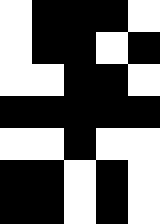[["white", "black", "black", "black", "white"], ["white", "black", "black", "white", "black"], ["white", "white", "black", "black", "white"], ["black", "black", "black", "black", "black"], ["white", "white", "black", "white", "white"], ["black", "black", "white", "black", "white"], ["black", "black", "white", "black", "white"]]